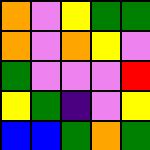[["orange", "violet", "yellow", "green", "green"], ["orange", "violet", "orange", "yellow", "violet"], ["green", "violet", "violet", "violet", "red"], ["yellow", "green", "indigo", "violet", "yellow"], ["blue", "blue", "green", "orange", "green"]]